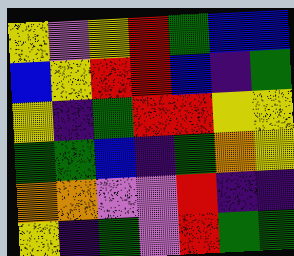[["yellow", "violet", "yellow", "red", "green", "blue", "blue"], ["blue", "yellow", "red", "red", "blue", "indigo", "green"], ["yellow", "indigo", "green", "red", "red", "yellow", "yellow"], ["green", "green", "blue", "indigo", "green", "orange", "yellow"], ["orange", "orange", "violet", "violet", "red", "indigo", "indigo"], ["yellow", "indigo", "green", "violet", "red", "green", "green"]]